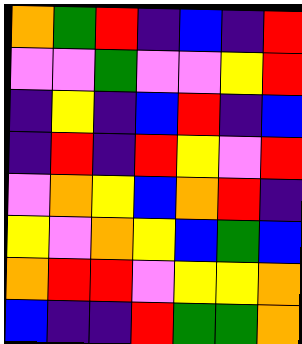[["orange", "green", "red", "indigo", "blue", "indigo", "red"], ["violet", "violet", "green", "violet", "violet", "yellow", "red"], ["indigo", "yellow", "indigo", "blue", "red", "indigo", "blue"], ["indigo", "red", "indigo", "red", "yellow", "violet", "red"], ["violet", "orange", "yellow", "blue", "orange", "red", "indigo"], ["yellow", "violet", "orange", "yellow", "blue", "green", "blue"], ["orange", "red", "red", "violet", "yellow", "yellow", "orange"], ["blue", "indigo", "indigo", "red", "green", "green", "orange"]]